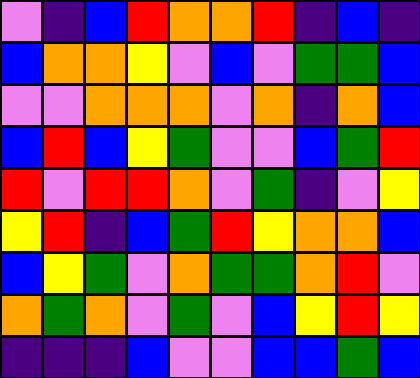[["violet", "indigo", "blue", "red", "orange", "orange", "red", "indigo", "blue", "indigo"], ["blue", "orange", "orange", "yellow", "violet", "blue", "violet", "green", "green", "blue"], ["violet", "violet", "orange", "orange", "orange", "violet", "orange", "indigo", "orange", "blue"], ["blue", "red", "blue", "yellow", "green", "violet", "violet", "blue", "green", "red"], ["red", "violet", "red", "red", "orange", "violet", "green", "indigo", "violet", "yellow"], ["yellow", "red", "indigo", "blue", "green", "red", "yellow", "orange", "orange", "blue"], ["blue", "yellow", "green", "violet", "orange", "green", "green", "orange", "red", "violet"], ["orange", "green", "orange", "violet", "green", "violet", "blue", "yellow", "red", "yellow"], ["indigo", "indigo", "indigo", "blue", "violet", "violet", "blue", "blue", "green", "blue"]]